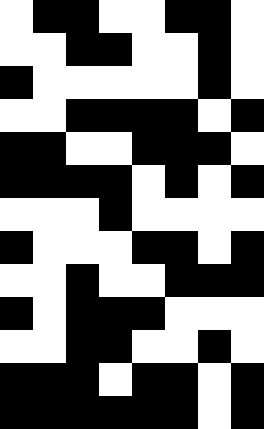[["white", "black", "black", "white", "white", "black", "black", "white"], ["white", "white", "black", "black", "white", "white", "black", "white"], ["black", "white", "white", "white", "white", "white", "black", "white"], ["white", "white", "black", "black", "black", "black", "white", "black"], ["black", "black", "white", "white", "black", "black", "black", "white"], ["black", "black", "black", "black", "white", "black", "white", "black"], ["white", "white", "white", "black", "white", "white", "white", "white"], ["black", "white", "white", "white", "black", "black", "white", "black"], ["white", "white", "black", "white", "white", "black", "black", "black"], ["black", "white", "black", "black", "black", "white", "white", "white"], ["white", "white", "black", "black", "white", "white", "black", "white"], ["black", "black", "black", "white", "black", "black", "white", "black"], ["black", "black", "black", "black", "black", "black", "white", "black"]]